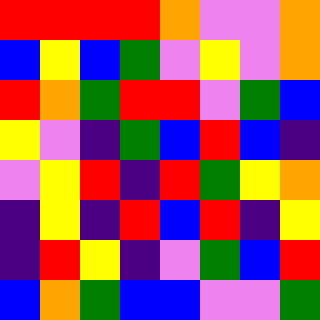[["red", "red", "red", "red", "orange", "violet", "violet", "orange"], ["blue", "yellow", "blue", "green", "violet", "yellow", "violet", "orange"], ["red", "orange", "green", "red", "red", "violet", "green", "blue"], ["yellow", "violet", "indigo", "green", "blue", "red", "blue", "indigo"], ["violet", "yellow", "red", "indigo", "red", "green", "yellow", "orange"], ["indigo", "yellow", "indigo", "red", "blue", "red", "indigo", "yellow"], ["indigo", "red", "yellow", "indigo", "violet", "green", "blue", "red"], ["blue", "orange", "green", "blue", "blue", "violet", "violet", "green"]]